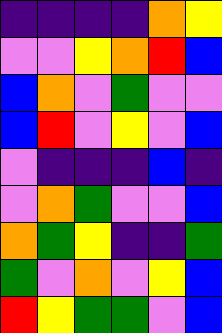[["indigo", "indigo", "indigo", "indigo", "orange", "yellow"], ["violet", "violet", "yellow", "orange", "red", "blue"], ["blue", "orange", "violet", "green", "violet", "violet"], ["blue", "red", "violet", "yellow", "violet", "blue"], ["violet", "indigo", "indigo", "indigo", "blue", "indigo"], ["violet", "orange", "green", "violet", "violet", "blue"], ["orange", "green", "yellow", "indigo", "indigo", "green"], ["green", "violet", "orange", "violet", "yellow", "blue"], ["red", "yellow", "green", "green", "violet", "blue"]]